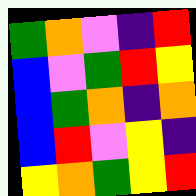[["green", "orange", "violet", "indigo", "red"], ["blue", "violet", "green", "red", "yellow"], ["blue", "green", "orange", "indigo", "orange"], ["blue", "red", "violet", "yellow", "indigo"], ["yellow", "orange", "green", "yellow", "red"]]